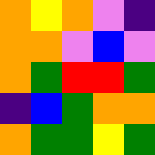[["orange", "yellow", "orange", "violet", "indigo"], ["orange", "orange", "violet", "blue", "violet"], ["orange", "green", "red", "red", "green"], ["indigo", "blue", "green", "orange", "orange"], ["orange", "green", "green", "yellow", "green"]]